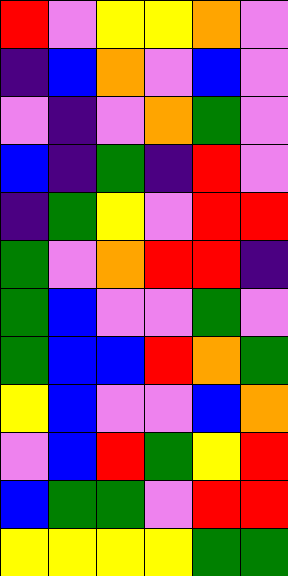[["red", "violet", "yellow", "yellow", "orange", "violet"], ["indigo", "blue", "orange", "violet", "blue", "violet"], ["violet", "indigo", "violet", "orange", "green", "violet"], ["blue", "indigo", "green", "indigo", "red", "violet"], ["indigo", "green", "yellow", "violet", "red", "red"], ["green", "violet", "orange", "red", "red", "indigo"], ["green", "blue", "violet", "violet", "green", "violet"], ["green", "blue", "blue", "red", "orange", "green"], ["yellow", "blue", "violet", "violet", "blue", "orange"], ["violet", "blue", "red", "green", "yellow", "red"], ["blue", "green", "green", "violet", "red", "red"], ["yellow", "yellow", "yellow", "yellow", "green", "green"]]